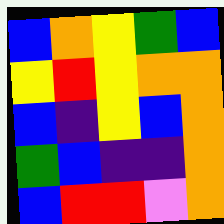[["blue", "orange", "yellow", "green", "blue"], ["yellow", "red", "yellow", "orange", "orange"], ["blue", "indigo", "yellow", "blue", "orange"], ["green", "blue", "indigo", "indigo", "orange"], ["blue", "red", "red", "violet", "orange"]]